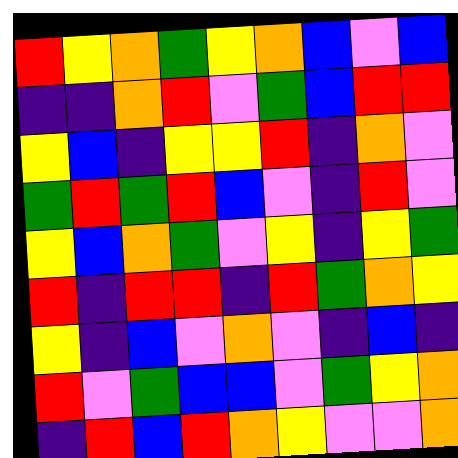[["red", "yellow", "orange", "green", "yellow", "orange", "blue", "violet", "blue"], ["indigo", "indigo", "orange", "red", "violet", "green", "blue", "red", "red"], ["yellow", "blue", "indigo", "yellow", "yellow", "red", "indigo", "orange", "violet"], ["green", "red", "green", "red", "blue", "violet", "indigo", "red", "violet"], ["yellow", "blue", "orange", "green", "violet", "yellow", "indigo", "yellow", "green"], ["red", "indigo", "red", "red", "indigo", "red", "green", "orange", "yellow"], ["yellow", "indigo", "blue", "violet", "orange", "violet", "indigo", "blue", "indigo"], ["red", "violet", "green", "blue", "blue", "violet", "green", "yellow", "orange"], ["indigo", "red", "blue", "red", "orange", "yellow", "violet", "violet", "orange"]]